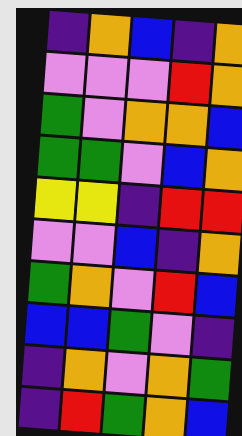[["indigo", "orange", "blue", "indigo", "orange"], ["violet", "violet", "violet", "red", "orange"], ["green", "violet", "orange", "orange", "blue"], ["green", "green", "violet", "blue", "orange"], ["yellow", "yellow", "indigo", "red", "red"], ["violet", "violet", "blue", "indigo", "orange"], ["green", "orange", "violet", "red", "blue"], ["blue", "blue", "green", "violet", "indigo"], ["indigo", "orange", "violet", "orange", "green"], ["indigo", "red", "green", "orange", "blue"]]